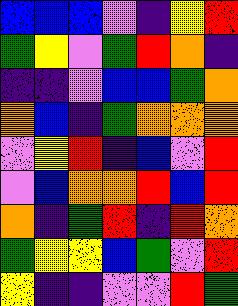[["blue", "blue", "blue", "violet", "indigo", "yellow", "red"], ["green", "yellow", "violet", "green", "red", "orange", "indigo"], ["indigo", "indigo", "violet", "blue", "blue", "green", "orange"], ["orange", "blue", "indigo", "green", "orange", "orange", "orange"], ["violet", "yellow", "red", "indigo", "blue", "violet", "red"], ["violet", "blue", "orange", "orange", "red", "blue", "red"], ["orange", "indigo", "green", "red", "indigo", "red", "orange"], ["green", "yellow", "yellow", "blue", "green", "violet", "red"], ["yellow", "indigo", "indigo", "violet", "violet", "red", "green"]]